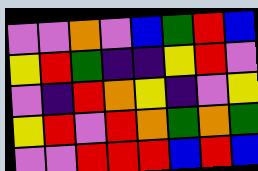[["violet", "violet", "orange", "violet", "blue", "green", "red", "blue"], ["yellow", "red", "green", "indigo", "indigo", "yellow", "red", "violet"], ["violet", "indigo", "red", "orange", "yellow", "indigo", "violet", "yellow"], ["yellow", "red", "violet", "red", "orange", "green", "orange", "green"], ["violet", "violet", "red", "red", "red", "blue", "red", "blue"]]